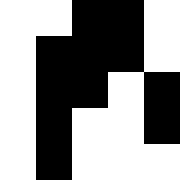[["white", "white", "black", "black", "white"], ["white", "black", "black", "black", "white"], ["white", "black", "black", "white", "black"], ["white", "black", "white", "white", "black"], ["white", "black", "white", "white", "white"]]